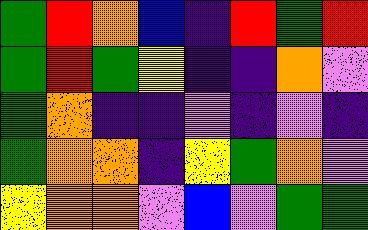[["green", "red", "orange", "blue", "indigo", "red", "green", "red"], ["green", "red", "green", "yellow", "indigo", "indigo", "orange", "violet"], ["green", "orange", "indigo", "indigo", "violet", "indigo", "violet", "indigo"], ["green", "orange", "orange", "indigo", "yellow", "green", "orange", "violet"], ["yellow", "orange", "orange", "violet", "blue", "violet", "green", "green"]]